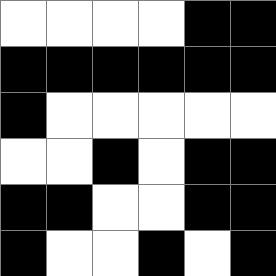[["white", "white", "white", "white", "black", "black"], ["black", "black", "black", "black", "black", "black"], ["black", "white", "white", "white", "white", "white"], ["white", "white", "black", "white", "black", "black"], ["black", "black", "white", "white", "black", "black"], ["black", "white", "white", "black", "white", "black"]]